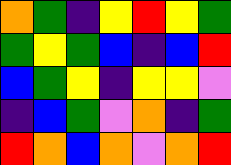[["orange", "green", "indigo", "yellow", "red", "yellow", "green"], ["green", "yellow", "green", "blue", "indigo", "blue", "red"], ["blue", "green", "yellow", "indigo", "yellow", "yellow", "violet"], ["indigo", "blue", "green", "violet", "orange", "indigo", "green"], ["red", "orange", "blue", "orange", "violet", "orange", "red"]]